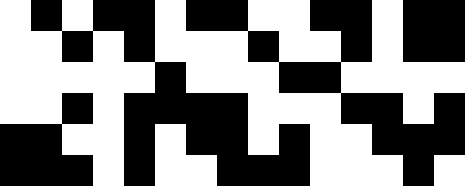[["white", "black", "white", "black", "black", "white", "black", "black", "white", "white", "black", "black", "white", "black", "black"], ["white", "white", "black", "white", "black", "white", "white", "white", "black", "white", "white", "black", "white", "black", "black"], ["white", "white", "white", "white", "white", "black", "white", "white", "white", "black", "black", "white", "white", "white", "white"], ["white", "white", "black", "white", "black", "black", "black", "black", "white", "white", "white", "black", "black", "white", "black"], ["black", "black", "white", "white", "black", "white", "black", "black", "white", "black", "white", "white", "black", "black", "black"], ["black", "black", "black", "white", "black", "white", "white", "black", "black", "black", "white", "white", "white", "black", "white"]]